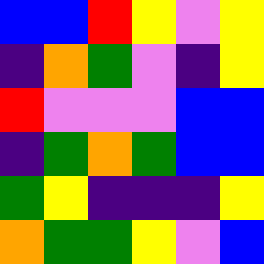[["blue", "blue", "red", "yellow", "violet", "yellow"], ["indigo", "orange", "green", "violet", "indigo", "yellow"], ["red", "violet", "violet", "violet", "blue", "blue"], ["indigo", "green", "orange", "green", "blue", "blue"], ["green", "yellow", "indigo", "indigo", "indigo", "yellow"], ["orange", "green", "green", "yellow", "violet", "blue"]]